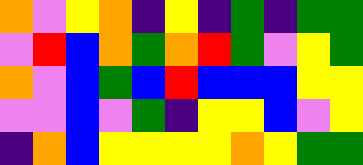[["orange", "violet", "yellow", "orange", "indigo", "yellow", "indigo", "green", "indigo", "green", "green"], ["violet", "red", "blue", "orange", "green", "orange", "red", "green", "violet", "yellow", "green"], ["orange", "violet", "blue", "green", "blue", "red", "blue", "blue", "blue", "yellow", "yellow"], ["violet", "violet", "blue", "violet", "green", "indigo", "yellow", "yellow", "blue", "violet", "yellow"], ["indigo", "orange", "blue", "yellow", "yellow", "yellow", "yellow", "orange", "yellow", "green", "green"]]